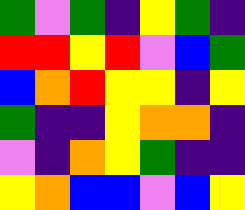[["green", "violet", "green", "indigo", "yellow", "green", "indigo"], ["red", "red", "yellow", "red", "violet", "blue", "green"], ["blue", "orange", "red", "yellow", "yellow", "indigo", "yellow"], ["green", "indigo", "indigo", "yellow", "orange", "orange", "indigo"], ["violet", "indigo", "orange", "yellow", "green", "indigo", "indigo"], ["yellow", "orange", "blue", "blue", "violet", "blue", "yellow"]]